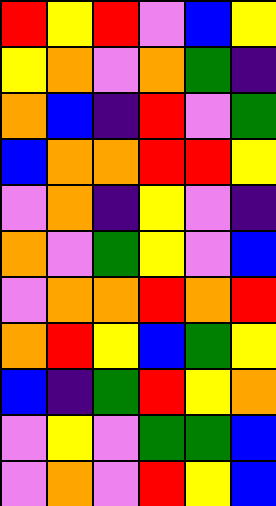[["red", "yellow", "red", "violet", "blue", "yellow"], ["yellow", "orange", "violet", "orange", "green", "indigo"], ["orange", "blue", "indigo", "red", "violet", "green"], ["blue", "orange", "orange", "red", "red", "yellow"], ["violet", "orange", "indigo", "yellow", "violet", "indigo"], ["orange", "violet", "green", "yellow", "violet", "blue"], ["violet", "orange", "orange", "red", "orange", "red"], ["orange", "red", "yellow", "blue", "green", "yellow"], ["blue", "indigo", "green", "red", "yellow", "orange"], ["violet", "yellow", "violet", "green", "green", "blue"], ["violet", "orange", "violet", "red", "yellow", "blue"]]